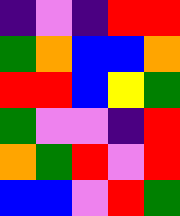[["indigo", "violet", "indigo", "red", "red"], ["green", "orange", "blue", "blue", "orange"], ["red", "red", "blue", "yellow", "green"], ["green", "violet", "violet", "indigo", "red"], ["orange", "green", "red", "violet", "red"], ["blue", "blue", "violet", "red", "green"]]